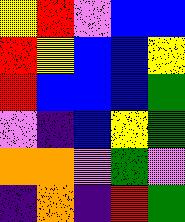[["yellow", "red", "violet", "blue", "blue"], ["red", "yellow", "blue", "blue", "yellow"], ["red", "blue", "blue", "blue", "green"], ["violet", "indigo", "blue", "yellow", "green"], ["orange", "orange", "violet", "green", "violet"], ["indigo", "orange", "indigo", "red", "green"]]